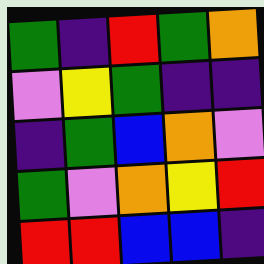[["green", "indigo", "red", "green", "orange"], ["violet", "yellow", "green", "indigo", "indigo"], ["indigo", "green", "blue", "orange", "violet"], ["green", "violet", "orange", "yellow", "red"], ["red", "red", "blue", "blue", "indigo"]]